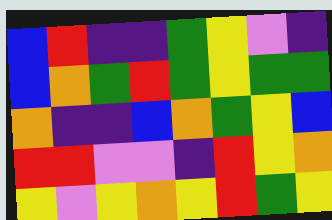[["blue", "red", "indigo", "indigo", "green", "yellow", "violet", "indigo"], ["blue", "orange", "green", "red", "green", "yellow", "green", "green"], ["orange", "indigo", "indigo", "blue", "orange", "green", "yellow", "blue"], ["red", "red", "violet", "violet", "indigo", "red", "yellow", "orange"], ["yellow", "violet", "yellow", "orange", "yellow", "red", "green", "yellow"]]